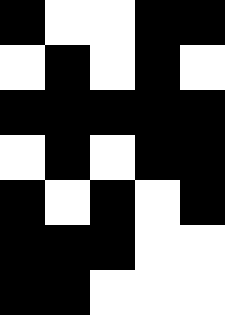[["black", "white", "white", "black", "black"], ["white", "black", "white", "black", "white"], ["black", "black", "black", "black", "black"], ["white", "black", "white", "black", "black"], ["black", "white", "black", "white", "black"], ["black", "black", "black", "white", "white"], ["black", "black", "white", "white", "white"]]